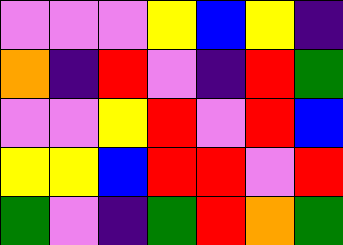[["violet", "violet", "violet", "yellow", "blue", "yellow", "indigo"], ["orange", "indigo", "red", "violet", "indigo", "red", "green"], ["violet", "violet", "yellow", "red", "violet", "red", "blue"], ["yellow", "yellow", "blue", "red", "red", "violet", "red"], ["green", "violet", "indigo", "green", "red", "orange", "green"]]